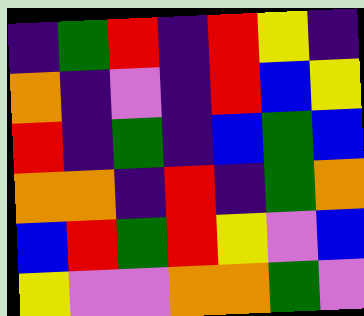[["indigo", "green", "red", "indigo", "red", "yellow", "indigo"], ["orange", "indigo", "violet", "indigo", "red", "blue", "yellow"], ["red", "indigo", "green", "indigo", "blue", "green", "blue"], ["orange", "orange", "indigo", "red", "indigo", "green", "orange"], ["blue", "red", "green", "red", "yellow", "violet", "blue"], ["yellow", "violet", "violet", "orange", "orange", "green", "violet"]]